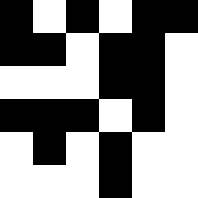[["black", "white", "black", "white", "black", "black"], ["black", "black", "white", "black", "black", "white"], ["white", "white", "white", "black", "black", "white"], ["black", "black", "black", "white", "black", "white"], ["white", "black", "white", "black", "white", "white"], ["white", "white", "white", "black", "white", "white"]]